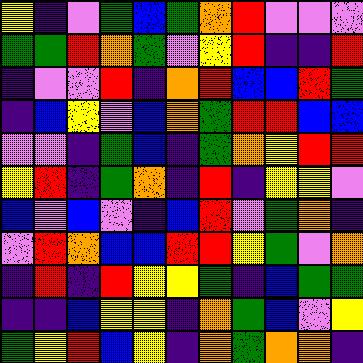[["yellow", "indigo", "violet", "green", "blue", "green", "orange", "red", "violet", "violet", "violet"], ["green", "green", "red", "orange", "green", "violet", "yellow", "red", "indigo", "indigo", "red"], ["indigo", "violet", "violet", "red", "indigo", "orange", "red", "blue", "blue", "red", "green"], ["indigo", "blue", "yellow", "violet", "blue", "orange", "green", "red", "red", "blue", "blue"], ["violet", "violet", "indigo", "green", "blue", "indigo", "green", "orange", "yellow", "red", "red"], ["yellow", "red", "indigo", "green", "orange", "indigo", "red", "indigo", "yellow", "yellow", "violet"], ["blue", "violet", "blue", "violet", "indigo", "blue", "red", "violet", "green", "orange", "indigo"], ["violet", "red", "orange", "blue", "blue", "red", "red", "yellow", "green", "violet", "orange"], ["indigo", "red", "indigo", "red", "yellow", "yellow", "green", "indigo", "blue", "green", "green"], ["indigo", "indigo", "blue", "yellow", "yellow", "indigo", "orange", "green", "blue", "violet", "yellow"], ["green", "yellow", "red", "blue", "yellow", "indigo", "orange", "green", "orange", "orange", "indigo"]]